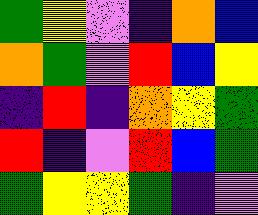[["green", "yellow", "violet", "indigo", "orange", "blue"], ["orange", "green", "violet", "red", "blue", "yellow"], ["indigo", "red", "indigo", "orange", "yellow", "green"], ["red", "indigo", "violet", "red", "blue", "green"], ["green", "yellow", "yellow", "green", "indigo", "violet"]]